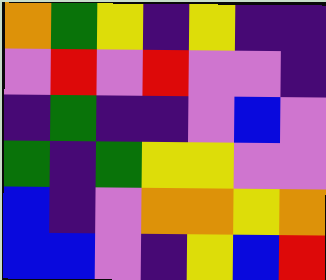[["orange", "green", "yellow", "indigo", "yellow", "indigo", "indigo"], ["violet", "red", "violet", "red", "violet", "violet", "indigo"], ["indigo", "green", "indigo", "indigo", "violet", "blue", "violet"], ["green", "indigo", "green", "yellow", "yellow", "violet", "violet"], ["blue", "indigo", "violet", "orange", "orange", "yellow", "orange"], ["blue", "blue", "violet", "indigo", "yellow", "blue", "red"]]